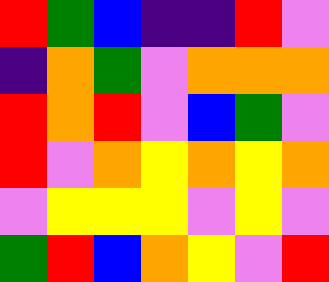[["red", "green", "blue", "indigo", "indigo", "red", "violet"], ["indigo", "orange", "green", "violet", "orange", "orange", "orange"], ["red", "orange", "red", "violet", "blue", "green", "violet"], ["red", "violet", "orange", "yellow", "orange", "yellow", "orange"], ["violet", "yellow", "yellow", "yellow", "violet", "yellow", "violet"], ["green", "red", "blue", "orange", "yellow", "violet", "red"]]